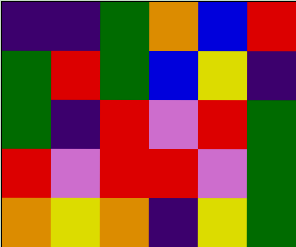[["indigo", "indigo", "green", "orange", "blue", "red"], ["green", "red", "green", "blue", "yellow", "indigo"], ["green", "indigo", "red", "violet", "red", "green"], ["red", "violet", "red", "red", "violet", "green"], ["orange", "yellow", "orange", "indigo", "yellow", "green"]]